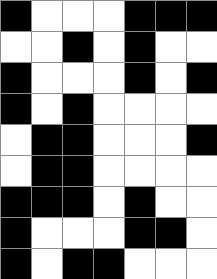[["black", "white", "white", "white", "black", "black", "black"], ["white", "white", "black", "white", "black", "white", "white"], ["black", "white", "white", "white", "black", "white", "black"], ["black", "white", "black", "white", "white", "white", "white"], ["white", "black", "black", "white", "white", "white", "black"], ["white", "black", "black", "white", "white", "white", "white"], ["black", "black", "black", "white", "black", "white", "white"], ["black", "white", "white", "white", "black", "black", "white"], ["black", "white", "black", "black", "white", "white", "white"]]